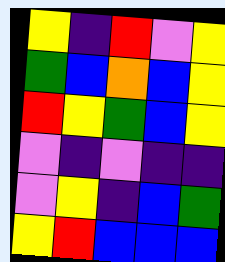[["yellow", "indigo", "red", "violet", "yellow"], ["green", "blue", "orange", "blue", "yellow"], ["red", "yellow", "green", "blue", "yellow"], ["violet", "indigo", "violet", "indigo", "indigo"], ["violet", "yellow", "indigo", "blue", "green"], ["yellow", "red", "blue", "blue", "blue"]]